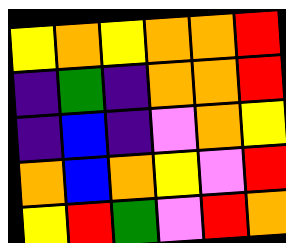[["yellow", "orange", "yellow", "orange", "orange", "red"], ["indigo", "green", "indigo", "orange", "orange", "red"], ["indigo", "blue", "indigo", "violet", "orange", "yellow"], ["orange", "blue", "orange", "yellow", "violet", "red"], ["yellow", "red", "green", "violet", "red", "orange"]]